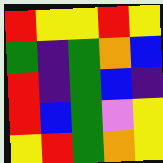[["red", "yellow", "yellow", "red", "yellow"], ["green", "indigo", "green", "orange", "blue"], ["red", "indigo", "green", "blue", "indigo"], ["red", "blue", "green", "violet", "yellow"], ["yellow", "red", "green", "orange", "yellow"]]